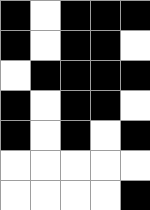[["black", "white", "black", "black", "black"], ["black", "white", "black", "black", "white"], ["white", "black", "black", "black", "black"], ["black", "white", "black", "black", "white"], ["black", "white", "black", "white", "black"], ["white", "white", "white", "white", "white"], ["white", "white", "white", "white", "black"]]